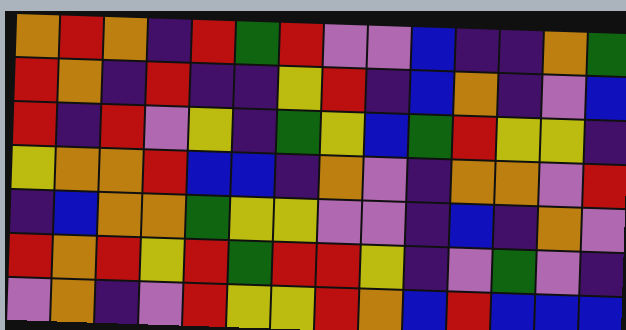[["orange", "red", "orange", "indigo", "red", "green", "red", "violet", "violet", "blue", "indigo", "indigo", "orange", "green"], ["red", "orange", "indigo", "red", "indigo", "indigo", "yellow", "red", "indigo", "blue", "orange", "indigo", "violet", "blue"], ["red", "indigo", "red", "violet", "yellow", "indigo", "green", "yellow", "blue", "green", "red", "yellow", "yellow", "indigo"], ["yellow", "orange", "orange", "red", "blue", "blue", "indigo", "orange", "violet", "indigo", "orange", "orange", "violet", "red"], ["indigo", "blue", "orange", "orange", "green", "yellow", "yellow", "violet", "violet", "indigo", "blue", "indigo", "orange", "violet"], ["red", "orange", "red", "yellow", "red", "green", "red", "red", "yellow", "indigo", "violet", "green", "violet", "indigo"], ["violet", "orange", "indigo", "violet", "red", "yellow", "yellow", "red", "orange", "blue", "red", "blue", "blue", "blue"]]